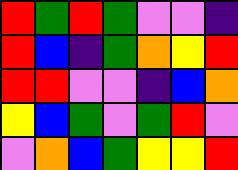[["red", "green", "red", "green", "violet", "violet", "indigo"], ["red", "blue", "indigo", "green", "orange", "yellow", "red"], ["red", "red", "violet", "violet", "indigo", "blue", "orange"], ["yellow", "blue", "green", "violet", "green", "red", "violet"], ["violet", "orange", "blue", "green", "yellow", "yellow", "red"]]